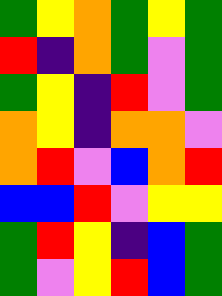[["green", "yellow", "orange", "green", "yellow", "green"], ["red", "indigo", "orange", "green", "violet", "green"], ["green", "yellow", "indigo", "red", "violet", "green"], ["orange", "yellow", "indigo", "orange", "orange", "violet"], ["orange", "red", "violet", "blue", "orange", "red"], ["blue", "blue", "red", "violet", "yellow", "yellow"], ["green", "red", "yellow", "indigo", "blue", "green"], ["green", "violet", "yellow", "red", "blue", "green"]]